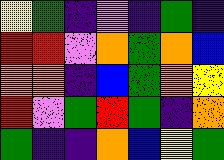[["yellow", "green", "indigo", "violet", "indigo", "green", "indigo"], ["red", "red", "violet", "orange", "green", "orange", "blue"], ["orange", "orange", "indigo", "blue", "green", "orange", "yellow"], ["red", "violet", "green", "red", "green", "indigo", "orange"], ["green", "indigo", "indigo", "orange", "blue", "yellow", "green"]]